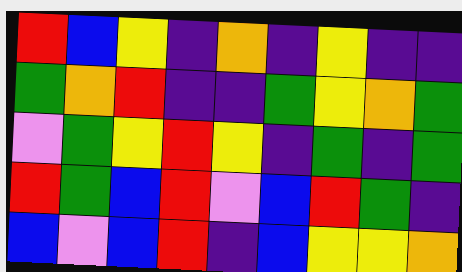[["red", "blue", "yellow", "indigo", "orange", "indigo", "yellow", "indigo", "indigo"], ["green", "orange", "red", "indigo", "indigo", "green", "yellow", "orange", "green"], ["violet", "green", "yellow", "red", "yellow", "indigo", "green", "indigo", "green"], ["red", "green", "blue", "red", "violet", "blue", "red", "green", "indigo"], ["blue", "violet", "blue", "red", "indigo", "blue", "yellow", "yellow", "orange"]]